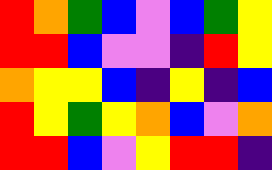[["red", "orange", "green", "blue", "violet", "blue", "green", "yellow"], ["red", "red", "blue", "violet", "violet", "indigo", "red", "yellow"], ["orange", "yellow", "yellow", "blue", "indigo", "yellow", "indigo", "blue"], ["red", "yellow", "green", "yellow", "orange", "blue", "violet", "orange"], ["red", "red", "blue", "violet", "yellow", "red", "red", "indigo"]]